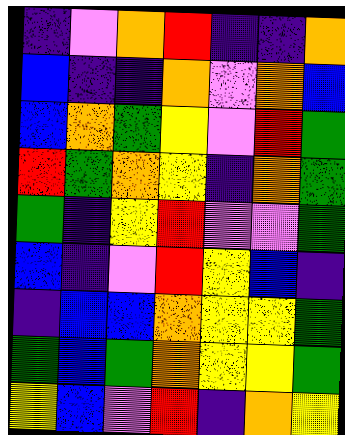[["indigo", "violet", "orange", "red", "indigo", "indigo", "orange"], ["blue", "indigo", "indigo", "orange", "violet", "orange", "blue"], ["blue", "orange", "green", "yellow", "violet", "red", "green"], ["red", "green", "orange", "yellow", "indigo", "orange", "green"], ["green", "indigo", "yellow", "red", "violet", "violet", "green"], ["blue", "indigo", "violet", "red", "yellow", "blue", "indigo"], ["indigo", "blue", "blue", "orange", "yellow", "yellow", "green"], ["green", "blue", "green", "orange", "yellow", "yellow", "green"], ["yellow", "blue", "violet", "red", "indigo", "orange", "yellow"]]